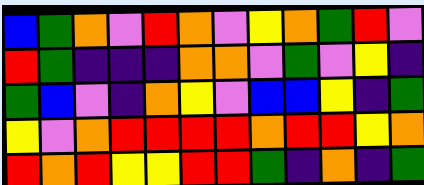[["blue", "green", "orange", "violet", "red", "orange", "violet", "yellow", "orange", "green", "red", "violet"], ["red", "green", "indigo", "indigo", "indigo", "orange", "orange", "violet", "green", "violet", "yellow", "indigo"], ["green", "blue", "violet", "indigo", "orange", "yellow", "violet", "blue", "blue", "yellow", "indigo", "green"], ["yellow", "violet", "orange", "red", "red", "red", "red", "orange", "red", "red", "yellow", "orange"], ["red", "orange", "red", "yellow", "yellow", "red", "red", "green", "indigo", "orange", "indigo", "green"]]